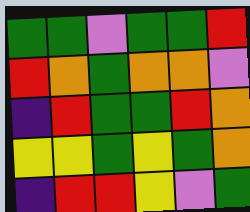[["green", "green", "violet", "green", "green", "red"], ["red", "orange", "green", "orange", "orange", "violet"], ["indigo", "red", "green", "green", "red", "orange"], ["yellow", "yellow", "green", "yellow", "green", "orange"], ["indigo", "red", "red", "yellow", "violet", "green"]]